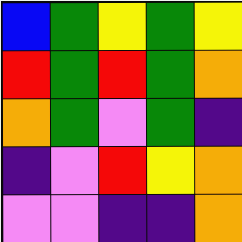[["blue", "green", "yellow", "green", "yellow"], ["red", "green", "red", "green", "orange"], ["orange", "green", "violet", "green", "indigo"], ["indigo", "violet", "red", "yellow", "orange"], ["violet", "violet", "indigo", "indigo", "orange"]]